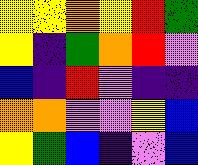[["yellow", "yellow", "orange", "yellow", "red", "green"], ["yellow", "indigo", "green", "orange", "red", "violet"], ["blue", "indigo", "red", "violet", "indigo", "indigo"], ["orange", "orange", "violet", "violet", "yellow", "blue"], ["yellow", "green", "blue", "indigo", "violet", "blue"]]